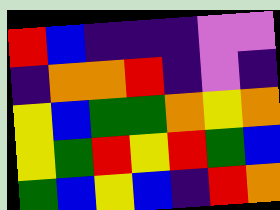[["red", "blue", "indigo", "indigo", "indigo", "violet", "violet"], ["indigo", "orange", "orange", "red", "indigo", "violet", "indigo"], ["yellow", "blue", "green", "green", "orange", "yellow", "orange"], ["yellow", "green", "red", "yellow", "red", "green", "blue"], ["green", "blue", "yellow", "blue", "indigo", "red", "orange"]]